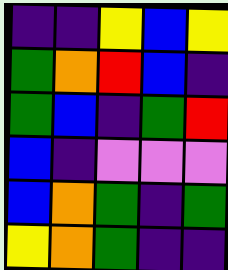[["indigo", "indigo", "yellow", "blue", "yellow"], ["green", "orange", "red", "blue", "indigo"], ["green", "blue", "indigo", "green", "red"], ["blue", "indigo", "violet", "violet", "violet"], ["blue", "orange", "green", "indigo", "green"], ["yellow", "orange", "green", "indigo", "indigo"]]